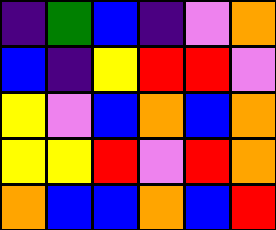[["indigo", "green", "blue", "indigo", "violet", "orange"], ["blue", "indigo", "yellow", "red", "red", "violet"], ["yellow", "violet", "blue", "orange", "blue", "orange"], ["yellow", "yellow", "red", "violet", "red", "orange"], ["orange", "blue", "blue", "orange", "blue", "red"]]